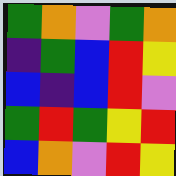[["green", "orange", "violet", "green", "orange"], ["indigo", "green", "blue", "red", "yellow"], ["blue", "indigo", "blue", "red", "violet"], ["green", "red", "green", "yellow", "red"], ["blue", "orange", "violet", "red", "yellow"]]